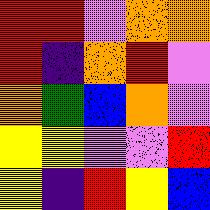[["red", "red", "violet", "orange", "orange"], ["red", "indigo", "orange", "red", "violet"], ["orange", "green", "blue", "orange", "violet"], ["yellow", "yellow", "violet", "violet", "red"], ["yellow", "indigo", "red", "yellow", "blue"]]